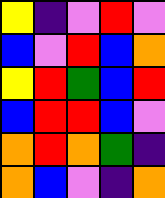[["yellow", "indigo", "violet", "red", "violet"], ["blue", "violet", "red", "blue", "orange"], ["yellow", "red", "green", "blue", "red"], ["blue", "red", "red", "blue", "violet"], ["orange", "red", "orange", "green", "indigo"], ["orange", "blue", "violet", "indigo", "orange"]]